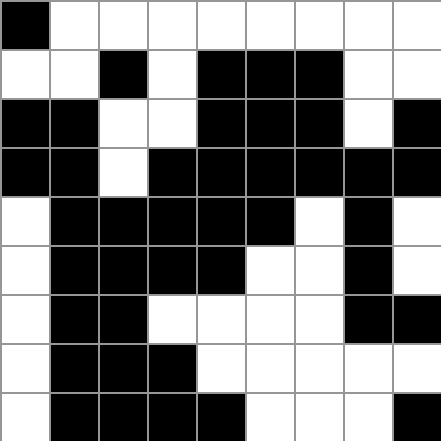[["black", "white", "white", "white", "white", "white", "white", "white", "white"], ["white", "white", "black", "white", "black", "black", "black", "white", "white"], ["black", "black", "white", "white", "black", "black", "black", "white", "black"], ["black", "black", "white", "black", "black", "black", "black", "black", "black"], ["white", "black", "black", "black", "black", "black", "white", "black", "white"], ["white", "black", "black", "black", "black", "white", "white", "black", "white"], ["white", "black", "black", "white", "white", "white", "white", "black", "black"], ["white", "black", "black", "black", "white", "white", "white", "white", "white"], ["white", "black", "black", "black", "black", "white", "white", "white", "black"]]